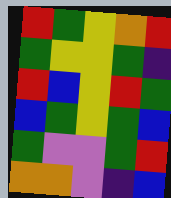[["red", "green", "yellow", "orange", "red"], ["green", "yellow", "yellow", "green", "indigo"], ["red", "blue", "yellow", "red", "green"], ["blue", "green", "yellow", "green", "blue"], ["green", "violet", "violet", "green", "red"], ["orange", "orange", "violet", "indigo", "blue"]]